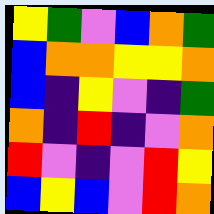[["yellow", "green", "violet", "blue", "orange", "green"], ["blue", "orange", "orange", "yellow", "yellow", "orange"], ["blue", "indigo", "yellow", "violet", "indigo", "green"], ["orange", "indigo", "red", "indigo", "violet", "orange"], ["red", "violet", "indigo", "violet", "red", "yellow"], ["blue", "yellow", "blue", "violet", "red", "orange"]]